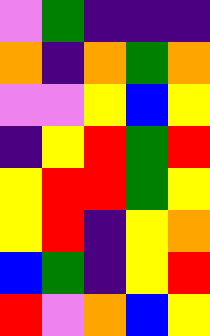[["violet", "green", "indigo", "indigo", "indigo"], ["orange", "indigo", "orange", "green", "orange"], ["violet", "violet", "yellow", "blue", "yellow"], ["indigo", "yellow", "red", "green", "red"], ["yellow", "red", "red", "green", "yellow"], ["yellow", "red", "indigo", "yellow", "orange"], ["blue", "green", "indigo", "yellow", "red"], ["red", "violet", "orange", "blue", "yellow"]]